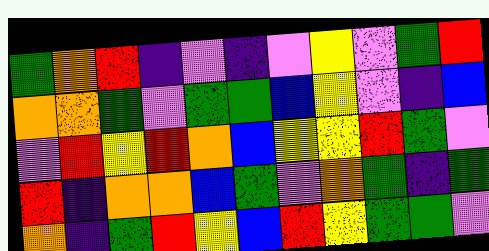[["green", "orange", "red", "indigo", "violet", "indigo", "violet", "yellow", "violet", "green", "red"], ["orange", "orange", "green", "violet", "green", "green", "blue", "yellow", "violet", "indigo", "blue"], ["violet", "red", "yellow", "red", "orange", "blue", "yellow", "yellow", "red", "green", "violet"], ["red", "indigo", "orange", "orange", "blue", "green", "violet", "orange", "green", "indigo", "green"], ["orange", "indigo", "green", "red", "yellow", "blue", "red", "yellow", "green", "green", "violet"]]